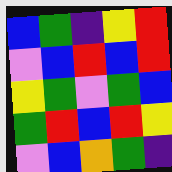[["blue", "green", "indigo", "yellow", "red"], ["violet", "blue", "red", "blue", "red"], ["yellow", "green", "violet", "green", "blue"], ["green", "red", "blue", "red", "yellow"], ["violet", "blue", "orange", "green", "indigo"]]